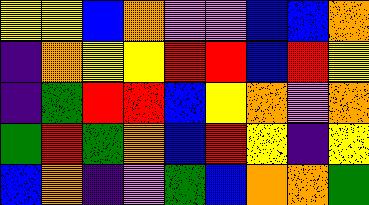[["yellow", "yellow", "blue", "orange", "violet", "violet", "blue", "blue", "orange"], ["indigo", "orange", "yellow", "yellow", "red", "red", "blue", "red", "yellow"], ["indigo", "green", "red", "red", "blue", "yellow", "orange", "violet", "orange"], ["green", "red", "green", "orange", "blue", "red", "yellow", "indigo", "yellow"], ["blue", "orange", "indigo", "violet", "green", "blue", "orange", "orange", "green"]]